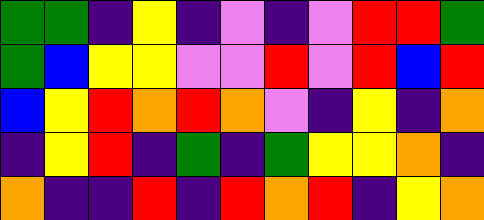[["green", "green", "indigo", "yellow", "indigo", "violet", "indigo", "violet", "red", "red", "green"], ["green", "blue", "yellow", "yellow", "violet", "violet", "red", "violet", "red", "blue", "red"], ["blue", "yellow", "red", "orange", "red", "orange", "violet", "indigo", "yellow", "indigo", "orange"], ["indigo", "yellow", "red", "indigo", "green", "indigo", "green", "yellow", "yellow", "orange", "indigo"], ["orange", "indigo", "indigo", "red", "indigo", "red", "orange", "red", "indigo", "yellow", "orange"]]